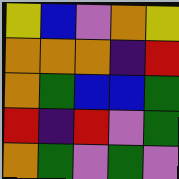[["yellow", "blue", "violet", "orange", "yellow"], ["orange", "orange", "orange", "indigo", "red"], ["orange", "green", "blue", "blue", "green"], ["red", "indigo", "red", "violet", "green"], ["orange", "green", "violet", "green", "violet"]]